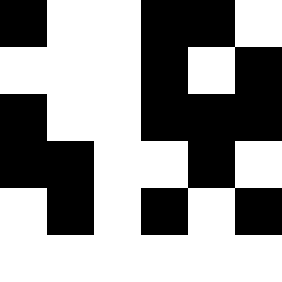[["black", "white", "white", "black", "black", "white"], ["white", "white", "white", "black", "white", "black"], ["black", "white", "white", "black", "black", "black"], ["black", "black", "white", "white", "black", "white"], ["white", "black", "white", "black", "white", "black"], ["white", "white", "white", "white", "white", "white"]]